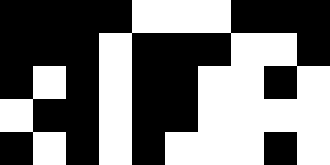[["black", "black", "black", "black", "white", "white", "white", "black", "black", "black"], ["black", "black", "black", "white", "black", "black", "black", "white", "white", "black"], ["black", "white", "black", "white", "black", "black", "white", "white", "black", "white"], ["white", "black", "black", "white", "black", "black", "white", "white", "white", "white"], ["black", "white", "black", "white", "black", "white", "white", "white", "black", "white"]]